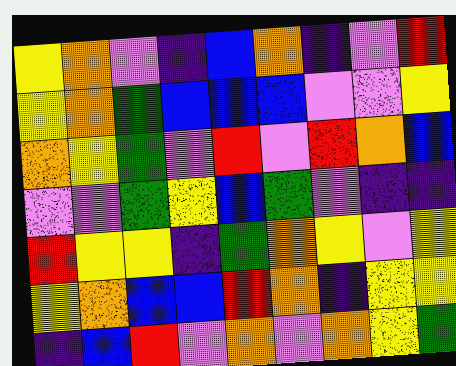[["yellow", "orange", "violet", "indigo", "blue", "orange", "indigo", "violet", "red"], ["yellow", "orange", "green", "blue", "blue", "blue", "violet", "violet", "yellow"], ["orange", "yellow", "green", "violet", "red", "violet", "red", "orange", "blue"], ["violet", "violet", "green", "yellow", "blue", "green", "violet", "indigo", "indigo"], ["red", "yellow", "yellow", "indigo", "green", "orange", "yellow", "violet", "yellow"], ["yellow", "orange", "blue", "blue", "red", "orange", "indigo", "yellow", "yellow"], ["indigo", "blue", "red", "violet", "orange", "violet", "orange", "yellow", "green"]]